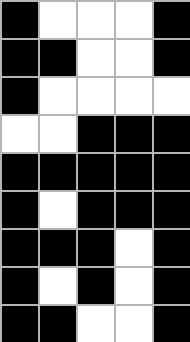[["black", "white", "white", "white", "black"], ["black", "black", "white", "white", "black"], ["black", "white", "white", "white", "white"], ["white", "white", "black", "black", "black"], ["black", "black", "black", "black", "black"], ["black", "white", "black", "black", "black"], ["black", "black", "black", "white", "black"], ["black", "white", "black", "white", "black"], ["black", "black", "white", "white", "black"]]